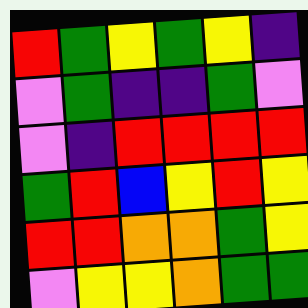[["red", "green", "yellow", "green", "yellow", "indigo"], ["violet", "green", "indigo", "indigo", "green", "violet"], ["violet", "indigo", "red", "red", "red", "red"], ["green", "red", "blue", "yellow", "red", "yellow"], ["red", "red", "orange", "orange", "green", "yellow"], ["violet", "yellow", "yellow", "orange", "green", "green"]]